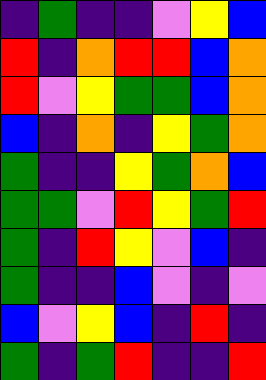[["indigo", "green", "indigo", "indigo", "violet", "yellow", "blue"], ["red", "indigo", "orange", "red", "red", "blue", "orange"], ["red", "violet", "yellow", "green", "green", "blue", "orange"], ["blue", "indigo", "orange", "indigo", "yellow", "green", "orange"], ["green", "indigo", "indigo", "yellow", "green", "orange", "blue"], ["green", "green", "violet", "red", "yellow", "green", "red"], ["green", "indigo", "red", "yellow", "violet", "blue", "indigo"], ["green", "indigo", "indigo", "blue", "violet", "indigo", "violet"], ["blue", "violet", "yellow", "blue", "indigo", "red", "indigo"], ["green", "indigo", "green", "red", "indigo", "indigo", "red"]]